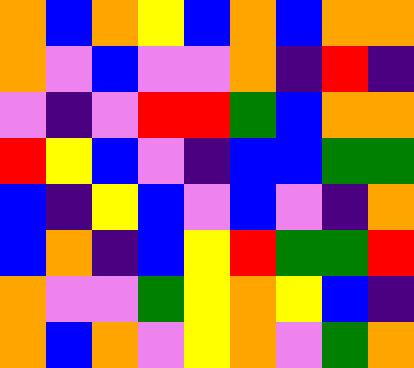[["orange", "blue", "orange", "yellow", "blue", "orange", "blue", "orange", "orange"], ["orange", "violet", "blue", "violet", "violet", "orange", "indigo", "red", "indigo"], ["violet", "indigo", "violet", "red", "red", "green", "blue", "orange", "orange"], ["red", "yellow", "blue", "violet", "indigo", "blue", "blue", "green", "green"], ["blue", "indigo", "yellow", "blue", "violet", "blue", "violet", "indigo", "orange"], ["blue", "orange", "indigo", "blue", "yellow", "red", "green", "green", "red"], ["orange", "violet", "violet", "green", "yellow", "orange", "yellow", "blue", "indigo"], ["orange", "blue", "orange", "violet", "yellow", "orange", "violet", "green", "orange"]]